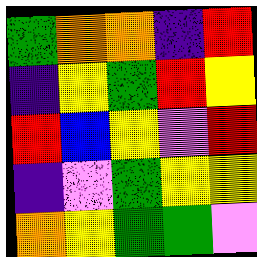[["green", "orange", "orange", "indigo", "red"], ["indigo", "yellow", "green", "red", "yellow"], ["red", "blue", "yellow", "violet", "red"], ["indigo", "violet", "green", "yellow", "yellow"], ["orange", "yellow", "green", "green", "violet"]]